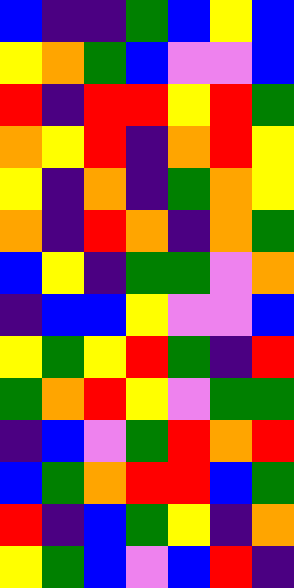[["blue", "indigo", "indigo", "green", "blue", "yellow", "blue"], ["yellow", "orange", "green", "blue", "violet", "violet", "blue"], ["red", "indigo", "red", "red", "yellow", "red", "green"], ["orange", "yellow", "red", "indigo", "orange", "red", "yellow"], ["yellow", "indigo", "orange", "indigo", "green", "orange", "yellow"], ["orange", "indigo", "red", "orange", "indigo", "orange", "green"], ["blue", "yellow", "indigo", "green", "green", "violet", "orange"], ["indigo", "blue", "blue", "yellow", "violet", "violet", "blue"], ["yellow", "green", "yellow", "red", "green", "indigo", "red"], ["green", "orange", "red", "yellow", "violet", "green", "green"], ["indigo", "blue", "violet", "green", "red", "orange", "red"], ["blue", "green", "orange", "red", "red", "blue", "green"], ["red", "indigo", "blue", "green", "yellow", "indigo", "orange"], ["yellow", "green", "blue", "violet", "blue", "red", "indigo"]]